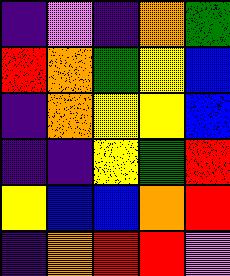[["indigo", "violet", "indigo", "orange", "green"], ["red", "orange", "green", "yellow", "blue"], ["indigo", "orange", "yellow", "yellow", "blue"], ["indigo", "indigo", "yellow", "green", "red"], ["yellow", "blue", "blue", "orange", "red"], ["indigo", "orange", "red", "red", "violet"]]